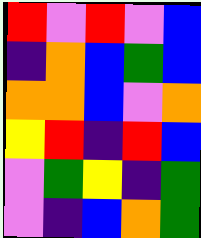[["red", "violet", "red", "violet", "blue"], ["indigo", "orange", "blue", "green", "blue"], ["orange", "orange", "blue", "violet", "orange"], ["yellow", "red", "indigo", "red", "blue"], ["violet", "green", "yellow", "indigo", "green"], ["violet", "indigo", "blue", "orange", "green"]]